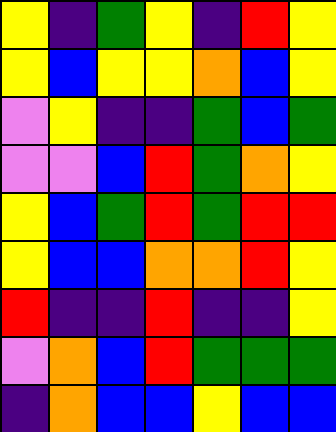[["yellow", "indigo", "green", "yellow", "indigo", "red", "yellow"], ["yellow", "blue", "yellow", "yellow", "orange", "blue", "yellow"], ["violet", "yellow", "indigo", "indigo", "green", "blue", "green"], ["violet", "violet", "blue", "red", "green", "orange", "yellow"], ["yellow", "blue", "green", "red", "green", "red", "red"], ["yellow", "blue", "blue", "orange", "orange", "red", "yellow"], ["red", "indigo", "indigo", "red", "indigo", "indigo", "yellow"], ["violet", "orange", "blue", "red", "green", "green", "green"], ["indigo", "orange", "blue", "blue", "yellow", "blue", "blue"]]